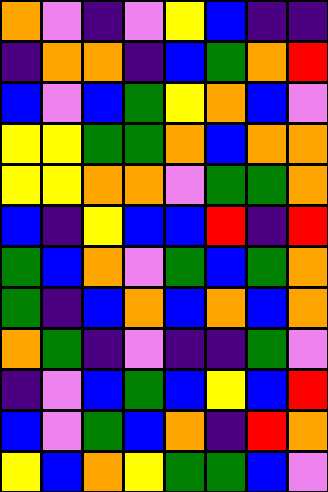[["orange", "violet", "indigo", "violet", "yellow", "blue", "indigo", "indigo"], ["indigo", "orange", "orange", "indigo", "blue", "green", "orange", "red"], ["blue", "violet", "blue", "green", "yellow", "orange", "blue", "violet"], ["yellow", "yellow", "green", "green", "orange", "blue", "orange", "orange"], ["yellow", "yellow", "orange", "orange", "violet", "green", "green", "orange"], ["blue", "indigo", "yellow", "blue", "blue", "red", "indigo", "red"], ["green", "blue", "orange", "violet", "green", "blue", "green", "orange"], ["green", "indigo", "blue", "orange", "blue", "orange", "blue", "orange"], ["orange", "green", "indigo", "violet", "indigo", "indigo", "green", "violet"], ["indigo", "violet", "blue", "green", "blue", "yellow", "blue", "red"], ["blue", "violet", "green", "blue", "orange", "indigo", "red", "orange"], ["yellow", "blue", "orange", "yellow", "green", "green", "blue", "violet"]]